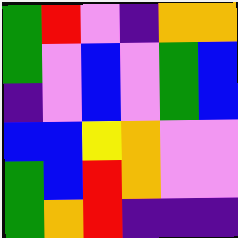[["green", "red", "violet", "indigo", "orange", "orange"], ["green", "violet", "blue", "violet", "green", "blue"], ["indigo", "violet", "blue", "violet", "green", "blue"], ["blue", "blue", "yellow", "orange", "violet", "violet"], ["green", "blue", "red", "orange", "violet", "violet"], ["green", "orange", "red", "indigo", "indigo", "indigo"]]